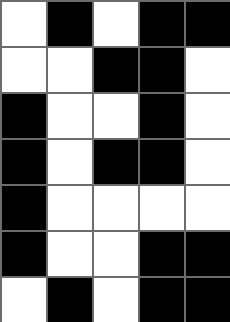[["white", "black", "white", "black", "black"], ["white", "white", "black", "black", "white"], ["black", "white", "white", "black", "white"], ["black", "white", "black", "black", "white"], ["black", "white", "white", "white", "white"], ["black", "white", "white", "black", "black"], ["white", "black", "white", "black", "black"]]